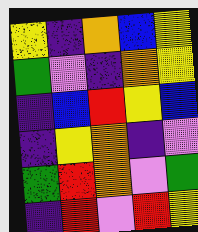[["yellow", "indigo", "orange", "blue", "yellow"], ["green", "violet", "indigo", "orange", "yellow"], ["indigo", "blue", "red", "yellow", "blue"], ["indigo", "yellow", "orange", "indigo", "violet"], ["green", "red", "orange", "violet", "green"], ["indigo", "red", "violet", "red", "yellow"]]